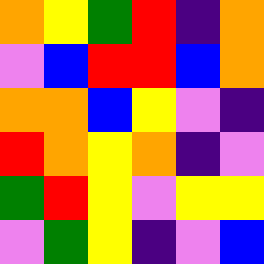[["orange", "yellow", "green", "red", "indigo", "orange"], ["violet", "blue", "red", "red", "blue", "orange"], ["orange", "orange", "blue", "yellow", "violet", "indigo"], ["red", "orange", "yellow", "orange", "indigo", "violet"], ["green", "red", "yellow", "violet", "yellow", "yellow"], ["violet", "green", "yellow", "indigo", "violet", "blue"]]